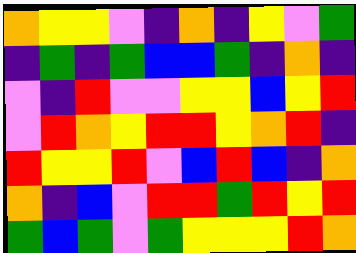[["orange", "yellow", "yellow", "violet", "indigo", "orange", "indigo", "yellow", "violet", "green"], ["indigo", "green", "indigo", "green", "blue", "blue", "green", "indigo", "orange", "indigo"], ["violet", "indigo", "red", "violet", "violet", "yellow", "yellow", "blue", "yellow", "red"], ["violet", "red", "orange", "yellow", "red", "red", "yellow", "orange", "red", "indigo"], ["red", "yellow", "yellow", "red", "violet", "blue", "red", "blue", "indigo", "orange"], ["orange", "indigo", "blue", "violet", "red", "red", "green", "red", "yellow", "red"], ["green", "blue", "green", "violet", "green", "yellow", "yellow", "yellow", "red", "orange"]]